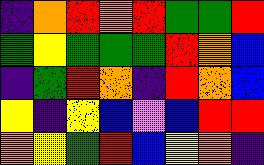[["indigo", "orange", "red", "orange", "red", "green", "green", "red"], ["green", "yellow", "green", "green", "green", "red", "orange", "blue"], ["indigo", "green", "red", "orange", "indigo", "red", "orange", "blue"], ["yellow", "indigo", "yellow", "blue", "violet", "blue", "red", "red"], ["orange", "yellow", "green", "red", "blue", "yellow", "orange", "indigo"]]